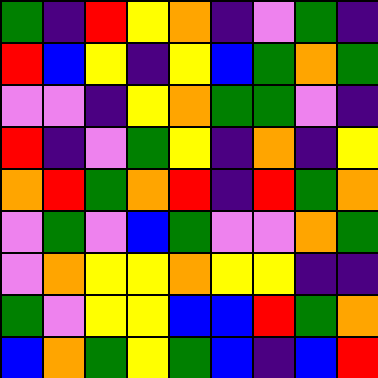[["green", "indigo", "red", "yellow", "orange", "indigo", "violet", "green", "indigo"], ["red", "blue", "yellow", "indigo", "yellow", "blue", "green", "orange", "green"], ["violet", "violet", "indigo", "yellow", "orange", "green", "green", "violet", "indigo"], ["red", "indigo", "violet", "green", "yellow", "indigo", "orange", "indigo", "yellow"], ["orange", "red", "green", "orange", "red", "indigo", "red", "green", "orange"], ["violet", "green", "violet", "blue", "green", "violet", "violet", "orange", "green"], ["violet", "orange", "yellow", "yellow", "orange", "yellow", "yellow", "indigo", "indigo"], ["green", "violet", "yellow", "yellow", "blue", "blue", "red", "green", "orange"], ["blue", "orange", "green", "yellow", "green", "blue", "indigo", "blue", "red"]]